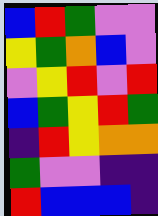[["blue", "red", "green", "violet", "violet"], ["yellow", "green", "orange", "blue", "violet"], ["violet", "yellow", "red", "violet", "red"], ["blue", "green", "yellow", "red", "green"], ["indigo", "red", "yellow", "orange", "orange"], ["green", "violet", "violet", "indigo", "indigo"], ["red", "blue", "blue", "blue", "indigo"]]